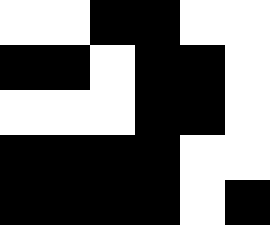[["white", "white", "black", "black", "white", "white"], ["black", "black", "white", "black", "black", "white"], ["white", "white", "white", "black", "black", "white"], ["black", "black", "black", "black", "white", "white"], ["black", "black", "black", "black", "white", "black"]]